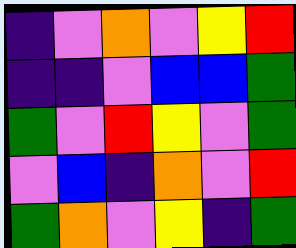[["indigo", "violet", "orange", "violet", "yellow", "red"], ["indigo", "indigo", "violet", "blue", "blue", "green"], ["green", "violet", "red", "yellow", "violet", "green"], ["violet", "blue", "indigo", "orange", "violet", "red"], ["green", "orange", "violet", "yellow", "indigo", "green"]]